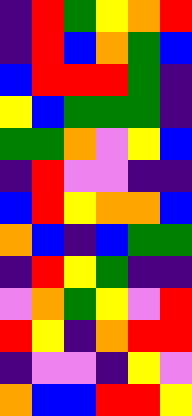[["indigo", "red", "green", "yellow", "orange", "red"], ["indigo", "red", "blue", "orange", "green", "blue"], ["blue", "red", "red", "red", "green", "indigo"], ["yellow", "blue", "green", "green", "green", "indigo"], ["green", "green", "orange", "violet", "yellow", "blue"], ["indigo", "red", "violet", "violet", "indigo", "indigo"], ["blue", "red", "yellow", "orange", "orange", "blue"], ["orange", "blue", "indigo", "blue", "green", "green"], ["indigo", "red", "yellow", "green", "indigo", "indigo"], ["violet", "orange", "green", "yellow", "violet", "red"], ["red", "yellow", "indigo", "orange", "red", "red"], ["indigo", "violet", "violet", "indigo", "yellow", "violet"], ["orange", "blue", "blue", "red", "red", "yellow"]]